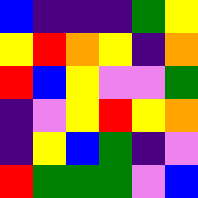[["blue", "indigo", "indigo", "indigo", "green", "yellow"], ["yellow", "red", "orange", "yellow", "indigo", "orange"], ["red", "blue", "yellow", "violet", "violet", "green"], ["indigo", "violet", "yellow", "red", "yellow", "orange"], ["indigo", "yellow", "blue", "green", "indigo", "violet"], ["red", "green", "green", "green", "violet", "blue"]]